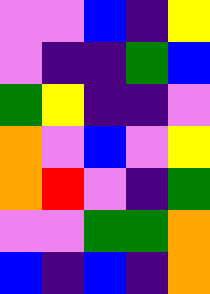[["violet", "violet", "blue", "indigo", "yellow"], ["violet", "indigo", "indigo", "green", "blue"], ["green", "yellow", "indigo", "indigo", "violet"], ["orange", "violet", "blue", "violet", "yellow"], ["orange", "red", "violet", "indigo", "green"], ["violet", "violet", "green", "green", "orange"], ["blue", "indigo", "blue", "indigo", "orange"]]